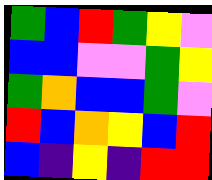[["green", "blue", "red", "green", "yellow", "violet"], ["blue", "blue", "violet", "violet", "green", "yellow"], ["green", "orange", "blue", "blue", "green", "violet"], ["red", "blue", "orange", "yellow", "blue", "red"], ["blue", "indigo", "yellow", "indigo", "red", "red"]]